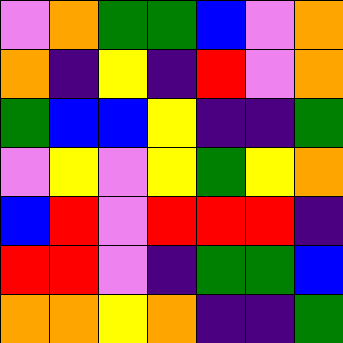[["violet", "orange", "green", "green", "blue", "violet", "orange"], ["orange", "indigo", "yellow", "indigo", "red", "violet", "orange"], ["green", "blue", "blue", "yellow", "indigo", "indigo", "green"], ["violet", "yellow", "violet", "yellow", "green", "yellow", "orange"], ["blue", "red", "violet", "red", "red", "red", "indigo"], ["red", "red", "violet", "indigo", "green", "green", "blue"], ["orange", "orange", "yellow", "orange", "indigo", "indigo", "green"]]